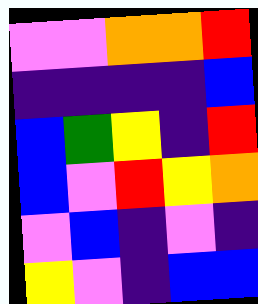[["violet", "violet", "orange", "orange", "red"], ["indigo", "indigo", "indigo", "indigo", "blue"], ["blue", "green", "yellow", "indigo", "red"], ["blue", "violet", "red", "yellow", "orange"], ["violet", "blue", "indigo", "violet", "indigo"], ["yellow", "violet", "indigo", "blue", "blue"]]